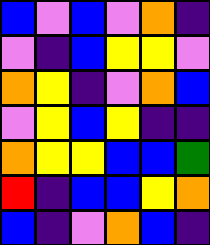[["blue", "violet", "blue", "violet", "orange", "indigo"], ["violet", "indigo", "blue", "yellow", "yellow", "violet"], ["orange", "yellow", "indigo", "violet", "orange", "blue"], ["violet", "yellow", "blue", "yellow", "indigo", "indigo"], ["orange", "yellow", "yellow", "blue", "blue", "green"], ["red", "indigo", "blue", "blue", "yellow", "orange"], ["blue", "indigo", "violet", "orange", "blue", "indigo"]]